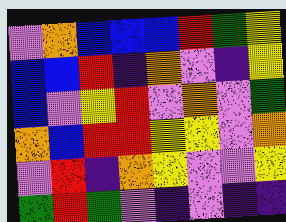[["violet", "orange", "blue", "blue", "blue", "red", "green", "yellow"], ["blue", "blue", "red", "indigo", "orange", "violet", "indigo", "yellow"], ["blue", "violet", "yellow", "red", "violet", "orange", "violet", "green"], ["orange", "blue", "red", "red", "yellow", "yellow", "violet", "orange"], ["violet", "red", "indigo", "orange", "yellow", "violet", "violet", "yellow"], ["green", "red", "green", "violet", "indigo", "violet", "indigo", "indigo"]]